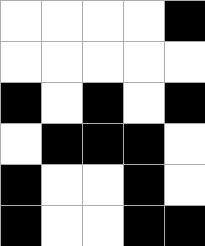[["white", "white", "white", "white", "black"], ["white", "white", "white", "white", "white"], ["black", "white", "black", "white", "black"], ["white", "black", "black", "black", "white"], ["black", "white", "white", "black", "white"], ["black", "white", "white", "black", "black"]]